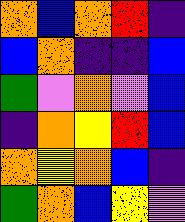[["orange", "blue", "orange", "red", "indigo"], ["blue", "orange", "indigo", "indigo", "blue"], ["green", "violet", "orange", "violet", "blue"], ["indigo", "orange", "yellow", "red", "blue"], ["orange", "yellow", "orange", "blue", "indigo"], ["green", "orange", "blue", "yellow", "violet"]]